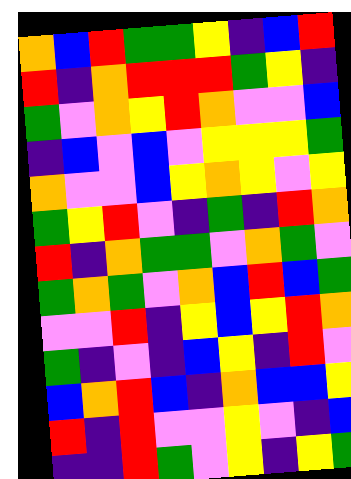[["orange", "blue", "red", "green", "green", "yellow", "indigo", "blue", "red"], ["red", "indigo", "orange", "red", "red", "red", "green", "yellow", "indigo"], ["green", "violet", "orange", "yellow", "red", "orange", "violet", "violet", "blue"], ["indigo", "blue", "violet", "blue", "violet", "yellow", "yellow", "yellow", "green"], ["orange", "violet", "violet", "blue", "yellow", "orange", "yellow", "violet", "yellow"], ["green", "yellow", "red", "violet", "indigo", "green", "indigo", "red", "orange"], ["red", "indigo", "orange", "green", "green", "violet", "orange", "green", "violet"], ["green", "orange", "green", "violet", "orange", "blue", "red", "blue", "green"], ["violet", "violet", "red", "indigo", "yellow", "blue", "yellow", "red", "orange"], ["green", "indigo", "violet", "indigo", "blue", "yellow", "indigo", "red", "violet"], ["blue", "orange", "red", "blue", "indigo", "orange", "blue", "blue", "yellow"], ["red", "indigo", "red", "violet", "violet", "yellow", "violet", "indigo", "blue"], ["indigo", "indigo", "red", "green", "violet", "yellow", "indigo", "yellow", "green"]]